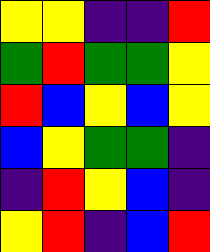[["yellow", "yellow", "indigo", "indigo", "red"], ["green", "red", "green", "green", "yellow"], ["red", "blue", "yellow", "blue", "yellow"], ["blue", "yellow", "green", "green", "indigo"], ["indigo", "red", "yellow", "blue", "indigo"], ["yellow", "red", "indigo", "blue", "red"]]